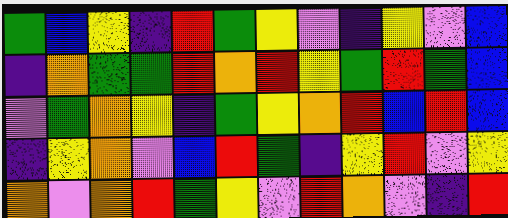[["green", "blue", "yellow", "indigo", "red", "green", "yellow", "violet", "indigo", "yellow", "violet", "blue"], ["indigo", "orange", "green", "green", "red", "orange", "red", "yellow", "green", "red", "green", "blue"], ["violet", "green", "orange", "yellow", "indigo", "green", "yellow", "orange", "red", "blue", "red", "blue"], ["indigo", "yellow", "orange", "violet", "blue", "red", "green", "indigo", "yellow", "red", "violet", "yellow"], ["orange", "violet", "orange", "red", "green", "yellow", "violet", "red", "orange", "violet", "indigo", "red"]]